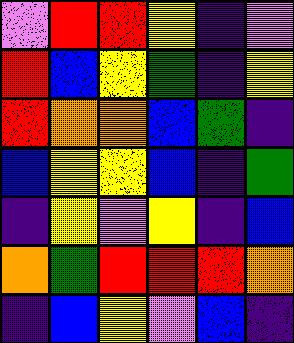[["violet", "red", "red", "yellow", "indigo", "violet"], ["red", "blue", "yellow", "green", "indigo", "yellow"], ["red", "orange", "orange", "blue", "green", "indigo"], ["blue", "yellow", "yellow", "blue", "indigo", "green"], ["indigo", "yellow", "violet", "yellow", "indigo", "blue"], ["orange", "green", "red", "red", "red", "orange"], ["indigo", "blue", "yellow", "violet", "blue", "indigo"]]